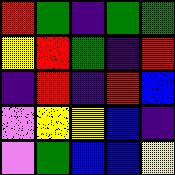[["red", "green", "indigo", "green", "green"], ["yellow", "red", "green", "indigo", "red"], ["indigo", "red", "indigo", "red", "blue"], ["violet", "yellow", "yellow", "blue", "indigo"], ["violet", "green", "blue", "blue", "yellow"]]